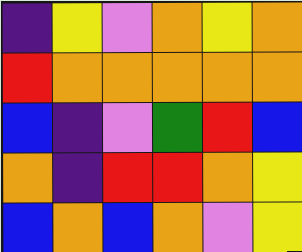[["indigo", "yellow", "violet", "orange", "yellow", "orange"], ["red", "orange", "orange", "orange", "orange", "orange"], ["blue", "indigo", "violet", "green", "red", "blue"], ["orange", "indigo", "red", "red", "orange", "yellow"], ["blue", "orange", "blue", "orange", "violet", "yellow"]]